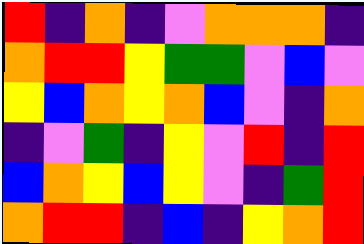[["red", "indigo", "orange", "indigo", "violet", "orange", "orange", "orange", "indigo"], ["orange", "red", "red", "yellow", "green", "green", "violet", "blue", "violet"], ["yellow", "blue", "orange", "yellow", "orange", "blue", "violet", "indigo", "orange"], ["indigo", "violet", "green", "indigo", "yellow", "violet", "red", "indigo", "red"], ["blue", "orange", "yellow", "blue", "yellow", "violet", "indigo", "green", "red"], ["orange", "red", "red", "indigo", "blue", "indigo", "yellow", "orange", "red"]]